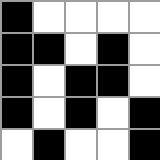[["black", "white", "white", "white", "white"], ["black", "black", "white", "black", "white"], ["black", "white", "black", "black", "white"], ["black", "white", "black", "white", "black"], ["white", "black", "white", "white", "black"]]